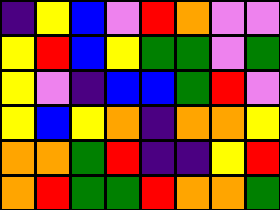[["indigo", "yellow", "blue", "violet", "red", "orange", "violet", "violet"], ["yellow", "red", "blue", "yellow", "green", "green", "violet", "green"], ["yellow", "violet", "indigo", "blue", "blue", "green", "red", "violet"], ["yellow", "blue", "yellow", "orange", "indigo", "orange", "orange", "yellow"], ["orange", "orange", "green", "red", "indigo", "indigo", "yellow", "red"], ["orange", "red", "green", "green", "red", "orange", "orange", "green"]]